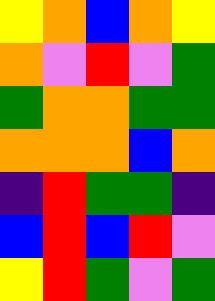[["yellow", "orange", "blue", "orange", "yellow"], ["orange", "violet", "red", "violet", "green"], ["green", "orange", "orange", "green", "green"], ["orange", "orange", "orange", "blue", "orange"], ["indigo", "red", "green", "green", "indigo"], ["blue", "red", "blue", "red", "violet"], ["yellow", "red", "green", "violet", "green"]]